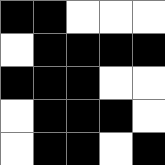[["black", "black", "white", "white", "white"], ["white", "black", "black", "black", "black"], ["black", "black", "black", "white", "white"], ["white", "black", "black", "black", "white"], ["white", "black", "black", "white", "black"]]